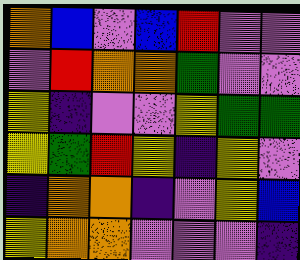[["orange", "blue", "violet", "blue", "red", "violet", "violet"], ["violet", "red", "orange", "orange", "green", "violet", "violet"], ["yellow", "indigo", "violet", "violet", "yellow", "green", "green"], ["yellow", "green", "red", "yellow", "indigo", "yellow", "violet"], ["indigo", "orange", "orange", "indigo", "violet", "yellow", "blue"], ["yellow", "orange", "orange", "violet", "violet", "violet", "indigo"]]